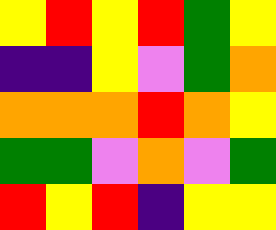[["yellow", "red", "yellow", "red", "green", "yellow"], ["indigo", "indigo", "yellow", "violet", "green", "orange"], ["orange", "orange", "orange", "red", "orange", "yellow"], ["green", "green", "violet", "orange", "violet", "green"], ["red", "yellow", "red", "indigo", "yellow", "yellow"]]